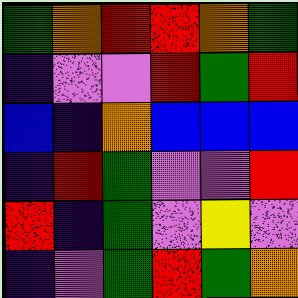[["green", "orange", "red", "red", "orange", "green"], ["indigo", "violet", "violet", "red", "green", "red"], ["blue", "indigo", "orange", "blue", "blue", "blue"], ["indigo", "red", "green", "violet", "violet", "red"], ["red", "indigo", "green", "violet", "yellow", "violet"], ["indigo", "violet", "green", "red", "green", "orange"]]